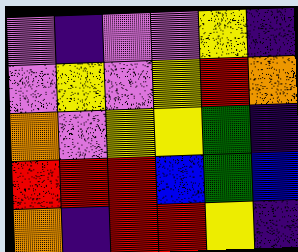[["violet", "indigo", "violet", "violet", "yellow", "indigo"], ["violet", "yellow", "violet", "yellow", "red", "orange"], ["orange", "violet", "yellow", "yellow", "green", "indigo"], ["red", "red", "red", "blue", "green", "blue"], ["orange", "indigo", "red", "red", "yellow", "indigo"]]